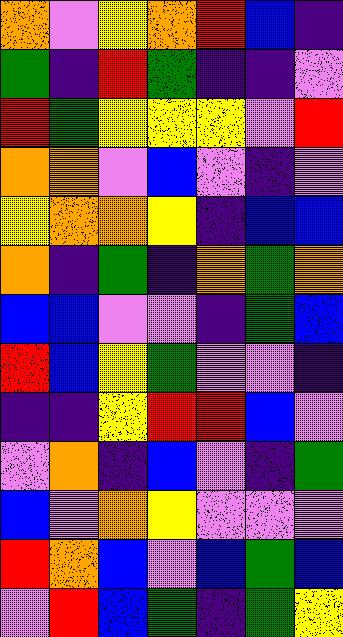[["orange", "violet", "yellow", "orange", "red", "blue", "indigo"], ["green", "indigo", "red", "green", "indigo", "indigo", "violet"], ["red", "green", "yellow", "yellow", "yellow", "violet", "red"], ["orange", "orange", "violet", "blue", "violet", "indigo", "violet"], ["yellow", "orange", "orange", "yellow", "indigo", "blue", "blue"], ["orange", "indigo", "green", "indigo", "orange", "green", "orange"], ["blue", "blue", "violet", "violet", "indigo", "green", "blue"], ["red", "blue", "yellow", "green", "violet", "violet", "indigo"], ["indigo", "indigo", "yellow", "red", "red", "blue", "violet"], ["violet", "orange", "indigo", "blue", "violet", "indigo", "green"], ["blue", "violet", "orange", "yellow", "violet", "violet", "violet"], ["red", "orange", "blue", "violet", "blue", "green", "blue"], ["violet", "red", "blue", "green", "indigo", "green", "yellow"]]